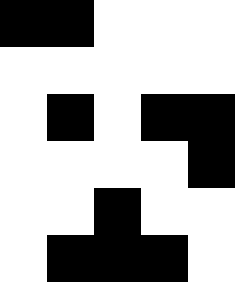[["black", "black", "white", "white", "white"], ["white", "white", "white", "white", "white"], ["white", "black", "white", "black", "black"], ["white", "white", "white", "white", "black"], ["white", "white", "black", "white", "white"], ["white", "black", "black", "black", "white"]]